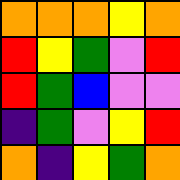[["orange", "orange", "orange", "yellow", "orange"], ["red", "yellow", "green", "violet", "red"], ["red", "green", "blue", "violet", "violet"], ["indigo", "green", "violet", "yellow", "red"], ["orange", "indigo", "yellow", "green", "orange"]]